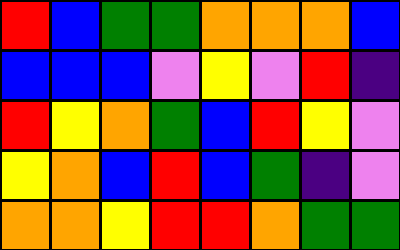[["red", "blue", "green", "green", "orange", "orange", "orange", "blue"], ["blue", "blue", "blue", "violet", "yellow", "violet", "red", "indigo"], ["red", "yellow", "orange", "green", "blue", "red", "yellow", "violet"], ["yellow", "orange", "blue", "red", "blue", "green", "indigo", "violet"], ["orange", "orange", "yellow", "red", "red", "orange", "green", "green"]]